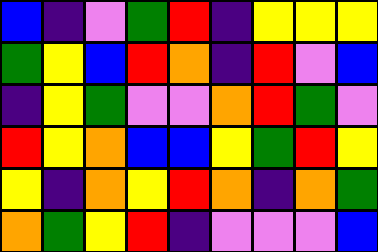[["blue", "indigo", "violet", "green", "red", "indigo", "yellow", "yellow", "yellow"], ["green", "yellow", "blue", "red", "orange", "indigo", "red", "violet", "blue"], ["indigo", "yellow", "green", "violet", "violet", "orange", "red", "green", "violet"], ["red", "yellow", "orange", "blue", "blue", "yellow", "green", "red", "yellow"], ["yellow", "indigo", "orange", "yellow", "red", "orange", "indigo", "orange", "green"], ["orange", "green", "yellow", "red", "indigo", "violet", "violet", "violet", "blue"]]